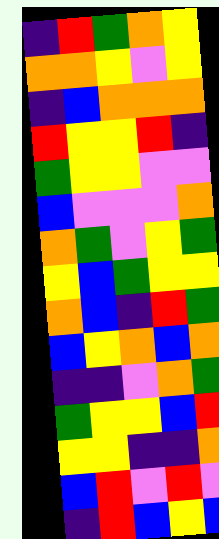[["indigo", "red", "green", "orange", "yellow"], ["orange", "orange", "yellow", "violet", "yellow"], ["indigo", "blue", "orange", "orange", "orange"], ["red", "yellow", "yellow", "red", "indigo"], ["green", "yellow", "yellow", "violet", "violet"], ["blue", "violet", "violet", "violet", "orange"], ["orange", "green", "violet", "yellow", "green"], ["yellow", "blue", "green", "yellow", "yellow"], ["orange", "blue", "indigo", "red", "green"], ["blue", "yellow", "orange", "blue", "orange"], ["indigo", "indigo", "violet", "orange", "green"], ["green", "yellow", "yellow", "blue", "red"], ["yellow", "yellow", "indigo", "indigo", "orange"], ["blue", "red", "violet", "red", "violet"], ["indigo", "red", "blue", "yellow", "blue"]]